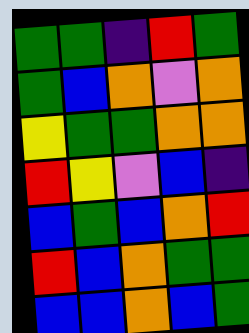[["green", "green", "indigo", "red", "green"], ["green", "blue", "orange", "violet", "orange"], ["yellow", "green", "green", "orange", "orange"], ["red", "yellow", "violet", "blue", "indigo"], ["blue", "green", "blue", "orange", "red"], ["red", "blue", "orange", "green", "green"], ["blue", "blue", "orange", "blue", "green"]]